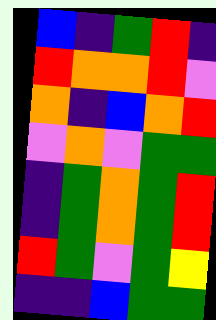[["blue", "indigo", "green", "red", "indigo"], ["red", "orange", "orange", "red", "violet"], ["orange", "indigo", "blue", "orange", "red"], ["violet", "orange", "violet", "green", "green"], ["indigo", "green", "orange", "green", "red"], ["indigo", "green", "orange", "green", "red"], ["red", "green", "violet", "green", "yellow"], ["indigo", "indigo", "blue", "green", "green"]]